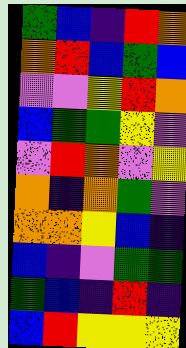[["green", "blue", "indigo", "red", "orange"], ["orange", "red", "blue", "green", "blue"], ["violet", "violet", "yellow", "red", "orange"], ["blue", "green", "green", "yellow", "violet"], ["violet", "red", "orange", "violet", "yellow"], ["orange", "indigo", "orange", "green", "violet"], ["orange", "orange", "yellow", "blue", "indigo"], ["blue", "indigo", "violet", "green", "green"], ["green", "blue", "indigo", "red", "indigo"], ["blue", "red", "yellow", "yellow", "yellow"]]